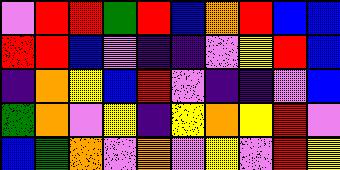[["violet", "red", "red", "green", "red", "blue", "orange", "red", "blue", "blue"], ["red", "red", "blue", "violet", "indigo", "indigo", "violet", "yellow", "red", "blue"], ["indigo", "orange", "yellow", "blue", "red", "violet", "indigo", "indigo", "violet", "blue"], ["green", "orange", "violet", "yellow", "indigo", "yellow", "orange", "yellow", "red", "violet"], ["blue", "green", "orange", "violet", "orange", "violet", "yellow", "violet", "red", "yellow"]]